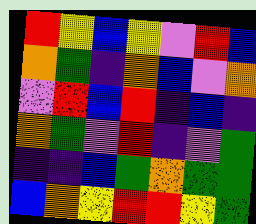[["red", "yellow", "blue", "yellow", "violet", "red", "blue"], ["orange", "green", "indigo", "orange", "blue", "violet", "orange"], ["violet", "red", "blue", "red", "indigo", "blue", "indigo"], ["orange", "green", "violet", "red", "indigo", "violet", "green"], ["indigo", "indigo", "blue", "green", "orange", "green", "green"], ["blue", "orange", "yellow", "red", "red", "yellow", "green"]]